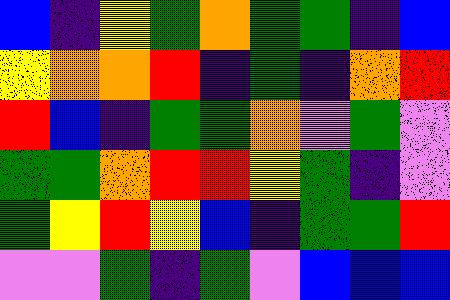[["blue", "indigo", "yellow", "green", "orange", "green", "green", "indigo", "blue"], ["yellow", "orange", "orange", "red", "indigo", "green", "indigo", "orange", "red"], ["red", "blue", "indigo", "green", "green", "orange", "violet", "green", "violet"], ["green", "green", "orange", "red", "red", "yellow", "green", "indigo", "violet"], ["green", "yellow", "red", "yellow", "blue", "indigo", "green", "green", "red"], ["violet", "violet", "green", "indigo", "green", "violet", "blue", "blue", "blue"]]